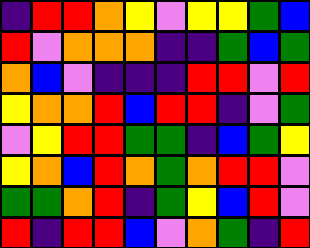[["indigo", "red", "red", "orange", "yellow", "violet", "yellow", "yellow", "green", "blue"], ["red", "violet", "orange", "orange", "orange", "indigo", "indigo", "green", "blue", "green"], ["orange", "blue", "violet", "indigo", "indigo", "indigo", "red", "red", "violet", "red"], ["yellow", "orange", "orange", "red", "blue", "red", "red", "indigo", "violet", "green"], ["violet", "yellow", "red", "red", "green", "green", "indigo", "blue", "green", "yellow"], ["yellow", "orange", "blue", "red", "orange", "green", "orange", "red", "red", "violet"], ["green", "green", "orange", "red", "indigo", "green", "yellow", "blue", "red", "violet"], ["red", "indigo", "red", "red", "blue", "violet", "orange", "green", "indigo", "red"]]